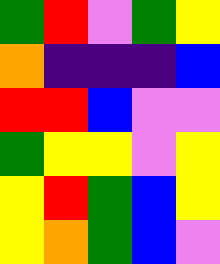[["green", "red", "violet", "green", "yellow"], ["orange", "indigo", "indigo", "indigo", "blue"], ["red", "red", "blue", "violet", "violet"], ["green", "yellow", "yellow", "violet", "yellow"], ["yellow", "red", "green", "blue", "yellow"], ["yellow", "orange", "green", "blue", "violet"]]